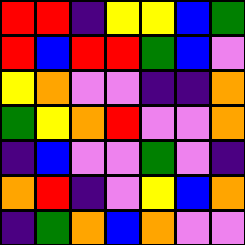[["red", "red", "indigo", "yellow", "yellow", "blue", "green"], ["red", "blue", "red", "red", "green", "blue", "violet"], ["yellow", "orange", "violet", "violet", "indigo", "indigo", "orange"], ["green", "yellow", "orange", "red", "violet", "violet", "orange"], ["indigo", "blue", "violet", "violet", "green", "violet", "indigo"], ["orange", "red", "indigo", "violet", "yellow", "blue", "orange"], ["indigo", "green", "orange", "blue", "orange", "violet", "violet"]]